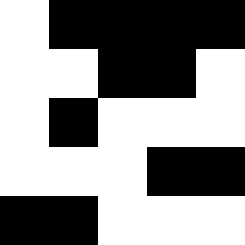[["white", "black", "black", "black", "black"], ["white", "white", "black", "black", "white"], ["white", "black", "white", "white", "white"], ["white", "white", "white", "black", "black"], ["black", "black", "white", "white", "white"]]